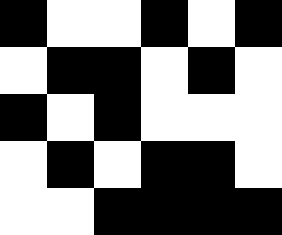[["black", "white", "white", "black", "white", "black"], ["white", "black", "black", "white", "black", "white"], ["black", "white", "black", "white", "white", "white"], ["white", "black", "white", "black", "black", "white"], ["white", "white", "black", "black", "black", "black"]]